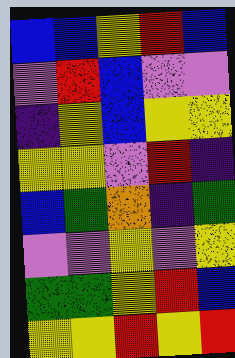[["blue", "blue", "yellow", "red", "blue"], ["violet", "red", "blue", "violet", "violet"], ["indigo", "yellow", "blue", "yellow", "yellow"], ["yellow", "yellow", "violet", "red", "indigo"], ["blue", "green", "orange", "indigo", "green"], ["violet", "violet", "yellow", "violet", "yellow"], ["green", "green", "yellow", "red", "blue"], ["yellow", "yellow", "red", "yellow", "red"]]